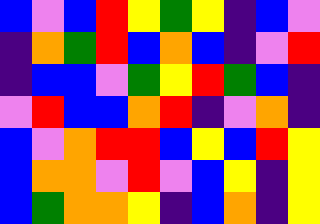[["blue", "violet", "blue", "red", "yellow", "green", "yellow", "indigo", "blue", "violet"], ["indigo", "orange", "green", "red", "blue", "orange", "blue", "indigo", "violet", "red"], ["indigo", "blue", "blue", "violet", "green", "yellow", "red", "green", "blue", "indigo"], ["violet", "red", "blue", "blue", "orange", "red", "indigo", "violet", "orange", "indigo"], ["blue", "violet", "orange", "red", "red", "blue", "yellow", "blue", "red", "yellow"], ["blue", "orange", "orange", "violet", "red", "violet", "blue", "yellow", "indigo", "yellow"], ["blue", "green", "orange", "orange", "yellow", "indigo", "blue", "orange", "indigo", "yellow"]]